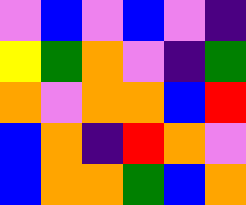[["violet", "blue", "violet", "blue", "violet", "indigo"], ["yellow", "green", "orange", "violet", "indigo", "green"], ["orange", "violet", "orange", "orange", "blue", "red"], ["blue", "orange", "indigo", "red", "orange", "violet"], ["blue", "orange", "orange", "green", "blue", "orange"]]